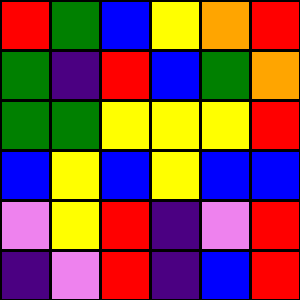[["red", "green", "blue", "yellow", "orange", "red"], ["green", "indigo", "red", "blue", "green", "orange"], ["green", "green", "yellow", "yellow", "yellow", "red"], ["blue", "yellow", "blue", "yellow", "blue", "blue"], ["violet", "yellow", "red", "indigo", "violet", "red"], ["indigo", "violet", "red", "indigo", "blue", "red"]]